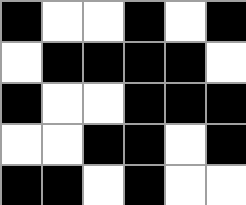[["black", "white", "white", "black", "white", "black"], ["white", "black", "black", "black", "black", "white"], ["black", "white", "white", "black", "black", "black"], ["white", "white", "black", "black", "white", "black"], ["black", "black", "white", "black", "white", "white"]]